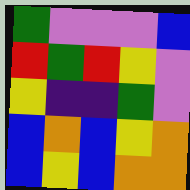[["green", "violet", "violet", "violet", "blue"], ["red", "green", "red", "yellow", "violet"], ["yellow", "indigo", "indigo", "green", "violet"], ["blue", "orange", "blue", "yellow", "orange"], ["blue", "yellow", "blue", "orange", "orange"]]